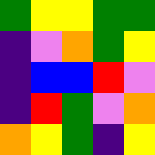[["green", "yellow", "yellow", "green", "green"], ["indigo", "violet", "orange", "green", "yellow"], ["indigo", "blue", "blue", "red", "violet"], ["indigo", "red", "green", "violet", "orange"], ["orange", "yellow", "green", "indigo", "yellow"]]